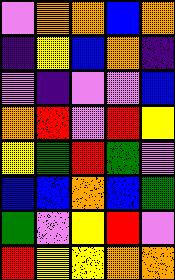[["violet", "orange", "orange", "blue", "orange"], ["indigo", "yellow", "blue", "orange", "indigo"], ["violet", "indigo", "violet", "violet", "blue"], ["orange", "red", "violet", "red", "yellow"], ["yellow", "green", "red", "green", "violet"], ["blue", "blue", "orange", "blue", "green"], ["green", "violet", "yellow", "red", "violet"], ["red", "yellow", "yellow", "orange", "orange"]]